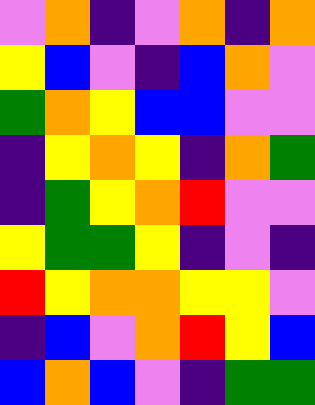[["violet", "orange", "indigo", "violet", "orange", "indigo", "orange"], ["yellow", "blue", "violet", "indigo", "blue", "orange", "violet"], ["green", "orange", "yellow", "blue", "blue", "violet", "violet"], ["indigo", "yellow", "orange", "yellow", "indigo", "orange", "green"], ["indigo", "green", "yellow", "orange", "red", "violet", "violet"], ["yellow", "green", "green", "yellow", "indigo", "violet", "indigo"], ["red", "yellow", "orange", "orange", "yellow", "yellow", "violet"], ["indigo", "blue", "violet", "orange", "red", "yellow", "blue"], ["blue", "orange", "blue", "violet", "indigo", "green", "green"]]